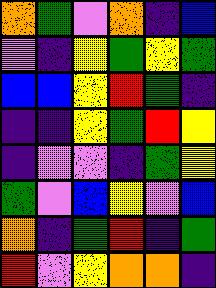[["orange", "green", "violet", "orange", "indigo", "blue"], ["violet", "indigo", "yellow", "green", "yellow", "green"], ["blue", "blue", "yellow", "red", "green", "indigo"], ["indigo", "indigo", "yellow", "green", "red", "yellow"], ["indigo", "violet", "violet", "indigo", "green", "yellow"], ["green", "violet", "blue", "yellow", "violet", "blue"], ["orange", "indigo", "green", "red", "indigo", "green"], ["red", "violet", "yellow", "orange", "orange", "indigo"]]